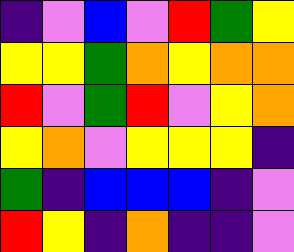[["indigo", "violet", "blue", "violet", "red", "green", "yellow"], ["yellow", "yellow", "green", "orange", "yellow", "orange", "orange"], ["red", "violet", "green", "red", "violet", "yellow", "orange"], ["yellow", "orange", "violet", "yellow", "yellow", "yellow", "indigo"], ["green", "indigo", "blue", "blue", "blue", "indigo", "violet"], ["red", "yellow", "indigo", "orange", "indigo", "indigo", "violet"]]